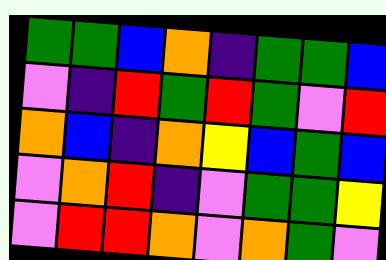[["green", "green", "blue", "orange", "indigo", "green", "green", "blue"], ["violet", "indigo", "red", "green", "red", "green", "violet", "red"], ["orange", "blue", "indigo", "orange", "yellow", "blue", "green", "blue"], ["violet", "orange", "red", "indigo", "violet", "green", "green", "yellow"], ["violet", "red", "red", "orange", "violet", "orange", "green", "violet"]]